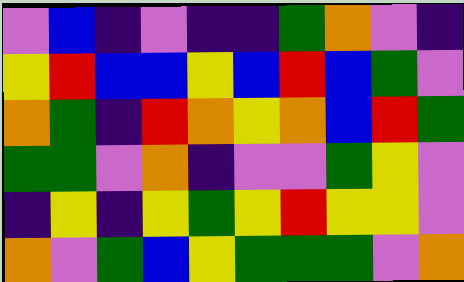[["violet", "blue", "indigo", "violet", "indigo", "indigo", "green", "orange", "violet", "indigo"], ["yellow", "red", "blue", "blue", "yellow", "blue", "red", "blue", "green", "violet"], ["orange", "green", "indigo", "red", "orange", "yellow", "orange", "blue", "red", "green"], ["green", "green", "violet", "orange", "indigo", "violet", "violet", "green", "yellow", "violet"], ["indigo", "yellow", "indigo", "yellow", "green", "yellow", "red", "yellow", "yellow", "violet"], ["orange", "violet", "green", "blue", "yellow", "green", "green", "green", "violet", "orange"]]